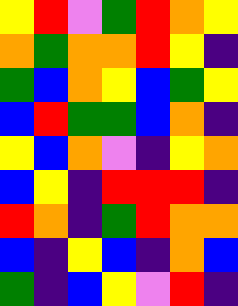[["yellow", "red", "violet", "green", "red", "orange", "yellow"], ["orange", "green", "orange", "orange", "red", "yellow", "indigo"], ["green", "blue", "orange", "yellow", "blue", "green", "yellow"], ["blue", "red", "green", "green", "blue", "orange", "indigo"], ["yellow", "blue", "orange", "violet", "indigo", "yellow", "orange"], ["blue", "yellow", "indigo", "red", "red", "red", "indigo"], ["red", "orange", "indigo", "green", "red", "orange", "orange"], ["blue", "indigo", "yellow", "blue", "indigo", "orange", "blue"], ["green", "indigo", "blue", "yellow", "violet", "red", "indigo"]]